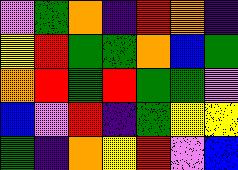[["violet", "green", "orange", "indigo", "red", "orange", "indigo"], ["yellow", "red", "green", "green", "orange", "blue", "green"], ["orange", "red", "green", "red", "green", "green", "violet"], ["blue", "violet", "red", "indigo", "green", "yellow", "yellow"], ["green", "indigo", "orange", "yellow", "red", "violet", "blue"]]